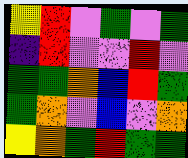[["yellow", "red", "violet", "green", "violet", "green"], ["indigo", "red", "violet", "violet", "red", "violet"], ["green", "green", "orange", "blue", "red", "green"], ["green", "orange", "violet", "blue", "violet", "orange"], ["yellow", "orange", "green", "red", "green", "green"]]